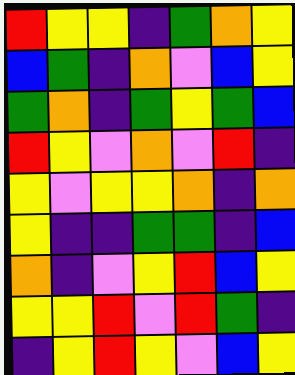[["red", "yellow", "yellow", "indigo", "green", "orange", "yellow"], ["blue", "green", "indigo", "orange", "violet", "blue", "yellow"], ["green", "orange", "indigo", "green", "yellow", "green", "blue"], ["red", "yellow", "violet", "orange", "violet", "red", "indigo"], ["yellow", "violet", "yellow", "yellow", "orange", "indigo", "orange"], ["yellow", "indigo", "indigo", "green", "green", "indigo", "blue"], ["orange", "indigo", "violet", "yellow", "red", "blue", "yellow"], ["yellow", "yellow", "red", "violet", "red", "green", "indigo"], ["indigo", "yellow", "red", "yellow", "violet", "blue", "yellow"]]